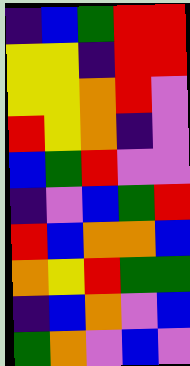[["indigo", "blue", "green", "red", "red"], ["yellow", "yellow", "indigo", "red", "red"], ["yellow", "yellow", "orange", "red", "violet"], ["red", "yellow", "orange", "indigo", "violet"], ["blue", "green", "red", "violet", "violet"], ["indigo", "violet", "blue", "green", "red"], ["red", "blue", "orange", "orange", "blue"], ["orange", "yellow", "red", "green", "green"], ["indigo", "blue", "orange", "violet", "blue"], ["green", "orange", "violet", "blue", "violet"]]